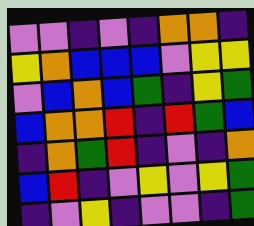[["violet", "violet", "indigo", "violet", "indigo", "orange", "orange", "indigo"], ["yellow", "orange", "blue", "blue", "blue", "violet", "yellow", "yellow"], ["violet", "blue", "orange", "blue", "green", "indigo", "yellow", "green"], ["blue", "orange", "orange", "red", "indigo", "red", "green", "blue"], ["indigo", "orange", "green", "red", "indigo", "violet", "indigo", "orange"], ["blue", "red", "indigo", "violet", "yellow", "violet", "yellow", "green"], ["indigo", "violet", "yellow", "indigo", "violet", "violet", "indigo", "green"]]